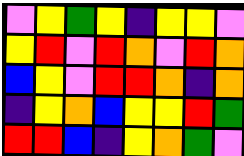[["violet", "yellow", "green", "yellow", "indigo", "yellow", "yellow", "violet"], ["yellow", "red", "violet", "red", "orange", "violet", "red", "orange"], ["blue", "yellow", "violet", "red", "red", "orange", "indigo", "orange"], ["indigo", "yellow", "orange", "blue", "yellow", "yellow", "red", "green"], ["red", "red", "blue", "indigo", "yellow", "orange", "green", "violet"]]